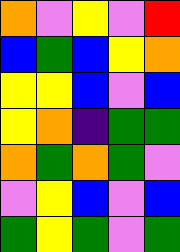[["orange", "violet", "yellow", "violet", "red"], ["blue", "green", "blue", "yellow", "orange"], ["yellow", "yellow", "blue", "violet", "blue"], ["yellow", "orange", "indigo", "green", "green"], ["orange", "green", "orange", "green", "violet"], ["violet", "yellow", "blue", "violet", "blue"], ["green", "yellow", "green", "violet", "green"]]